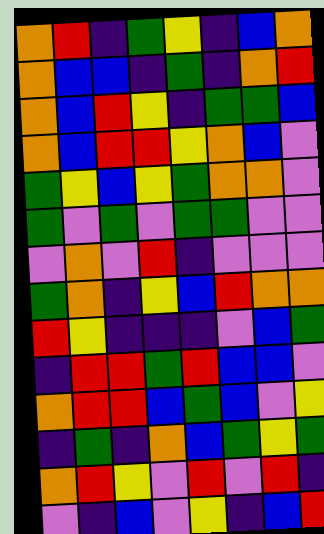[["orange", "red", "indigo", "green", "yellow", "indigo", "blue", "orange"], ["orange", "blue", "blue", "indigo", "green", "indigo", "orange", "red"], ["orange", "blue", "red", "yellow", "indigo", "green", "green", "blue"], ["orange", "blue", "red", "red", "yellow", "orange", "blue", "violet"], ["green", "yellow", "blue", "yellow", "green", "orange", "orange", "violet"], ["green", "violet", "green", "violet", "green", "green", "violet", "violet"], ["violet", "orange", "violet", "red", "indigo", "violet", "violet", "violet"], ["green", "orange", "indigo", "yellow", "blue", "red", "orange", "orange"], ["red", "yellow", "indigo", "indigo", "indigo", "violet", "blue", "green"], ["indigo", "red", "red", "green", "red", "blue", "blue", "violet"], ["orange", "red", "red", "blue", "green", "blue", "violet", "yellow"], ["indigo", "green", "indigo", "orange", "blue", "green", "yellow", "green"], ["orange", "red", "yellow", "violet", "red", "violet", "red", "indigo"], ["violet", "indigo", "blue", "violet", "yellow", "indigo", "blue", "red"]]